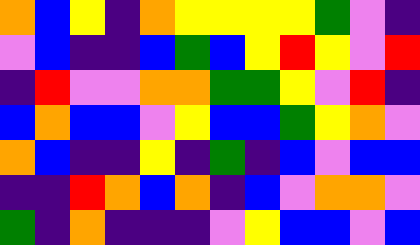[["orange", "blue", "yellow", "indigo", "orange", "yellow", "yellow", "yellow", "yellow", "green", "violet", "indigo"], ["violet", "blue", "indigo", "indigo", "blue", "green", "blue", "yellow", "red", "yellow", "violet", "red"], ["indigo", "red", "violet", "violet", "orange", "orange", "green", "green", "yellow", "violet", "red", "indigo"], ["blue", "orange", "blue", "blue", "violet", "yellow", "blue", "blue", "green", "yellow", "orange", "violet"], ["orange", "blue", "indigo", "indigo", "yellow", "indigo", "green", "indigo", "blue", "violet", "blue", "blue"], ["indigo", "indigo", "red", "orange", "blue", "orange", "indigo", "blue", "violet", "orange", "orange", "violet"], ["green", "indigo", "orange", "indigo", "indigo", "indigo", "violet", "yellow", "blue", "blue", "violet", "blue"]]